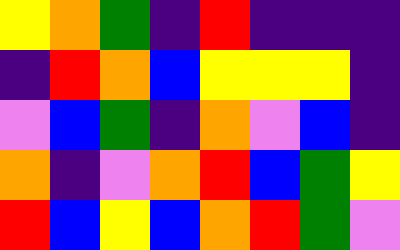[["yellow", "orange", "green", "indigo", "red", "indigo", "indigo", "indigo"], ["indigo", "red", "orange", "blue", "yellow", "yellow", "yellow", "indigo"], ["violet", "blue", "green", "indigo", "orange", "violet", "blue", "indigo"], ["orange", "indigo", "violet", "orange", "red", "blue", "green", "yellow"], ["red", "blue", "yellow", "blue", "orange", "red", "green", "violet"]]